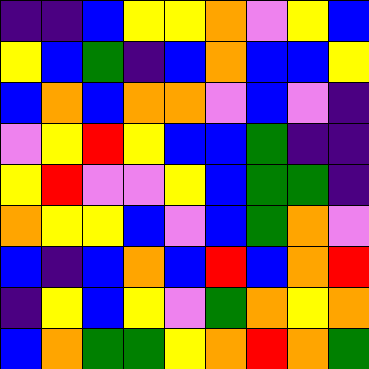[["indigo", "indigo", "blue", "yellow", "yellow", "orange", "violet", "yellow", "blue"], ["yellow", "blue", "green", "indigo", "blue", "orange", "blue", "blue", "yellow"], ["blue", "orange", "blue", "orange", "orange", "violet", "blue", "violet", "indigo"], ["violet", "yellow", "red", "yellow", "blue", "blue", "green", "indigo", "indigo"], ["yellow", "red", "violet", "violet", "yellow", "blue", "green", "green", "indigo"], ["orange", "yellow", "yellow", "blue", "violet", "blue", "green", "orange", "violet"], ["blue", "indigo", "blue", "orange", "blue", "red", "blue", "orange", "red"], ["indigo", "yellow", "blue", "yellow", "violet", "green", "orange", "yellow", "orange"], ["blue", "orange", "green", "green", "yellow", "orange", "red", "orange", "green"]]